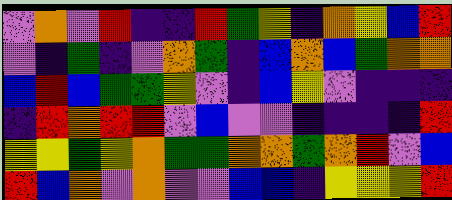[["violet", "orange", "violet", "red", "indigo", "indigo", "red", "green", "yellow", "indigo", "orange", "yellow", "blue", "red"], ["violet", "indigo", "green", "indigo", "violet", "orange", "green", "indigo", "blue", "orange", "blue", "green", "orange", "orange"], ["blue", "red", "blue", "green", "green", "yellow", "violet", "indigo", "blue", "yellow", "violet", "indigo", "indigo", "indigo"], ["indigo", "red", "orange", "red", "red", "violet", "blue", "violet", "violet", "indigo", "indigo", "indigo", "indigo", "red"], ["yellow", "yellow", "green", "yellow", "orange", "green", "green", "orange", "orange", "green", "orange", "red", "violet", "blue"], ["red", "blue", "orange", "violet", "orange", "violet", "violet", "blue", "blue", "indigo", "yellow", "yellow", "yellow", "red"]]